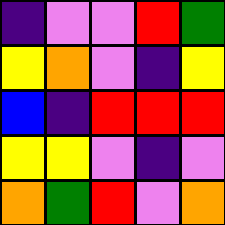[["indigo", "violet", "violet", "red", "green"], ["yellow", "orange", "violet", "indigo", "yellow"], ["blue", "indigo", "red", "red", "red"], ["yellow", "yellow", "violet", "indigo", "violet"], ["orange", "green", "red", "violet", "orange"]]